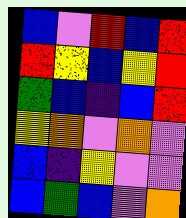[["blue", "violet", "red", "blue", "red"], ["red", "yellow", "blue", "yellow", "red"], ["green", "blue", "indigo", "blue", "red"], ["yellow", "orange", "violet", "orange", "violet"], ["blue", "indigo", "yellow", "violet", "violet"], ["blue", "green", "blue", "violet", "orange"]]